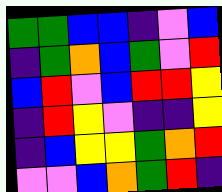[["green", "green", "blue", "blue", "indigo", "violet", "blue"], ["indigo", "green", "orange", "blue", "green", "violet", "red"], ["blue", "red", "violet", "blue", "red", "red", "yellow"], ["indigo", "red", "yellow", "violet", "indigo", "indigo", "yellow"], ["indigo", "blue", "yellow", "yellow", "green", "orange", "red"], ["violet", "violet", "blue", "orange", "green", "red", "indigo"]]